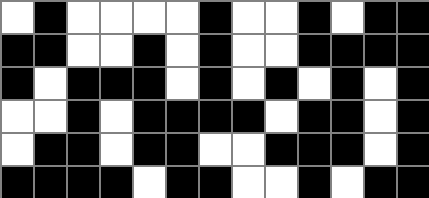[["white", "black", "white", "white", "white", "white", "black", "white", "white", "black", "white", "black", "black"], ["black", "black", "white", "white", "black", "white", "black", "white", "white", "black", "black", "black", "black"], ["black", "white", "black", "black", "black", "white", "black", "white", "black", "white", "black", "white", "black"], ["white", "white", "black", "white", "black", "black", "black", "black", "white", "black", "black", "white", "black"], ["white", "black", "black", "white", "black", "black", "white", "white", "black", "black", "black", "white", "black"], ["black", "black", "black", "black", "white", "black", "black", "white", "white", "black", "white", "black", "black"]]